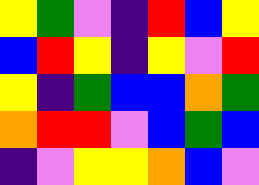[["yellow", "green", "violet", "indigo", "red", "blue", "yellow"], ["blue", "red", "yellow", "indigo", "yellow", "violet", "red"], ["yellow", "indigo", "green", "blue", "blue", "orange", "green"], ["orange", "red", "red", "violet", "blue", "green", "blue"], ["indigo", "violet", "yellow", "yellow", "orange", "blue", "violet"]]